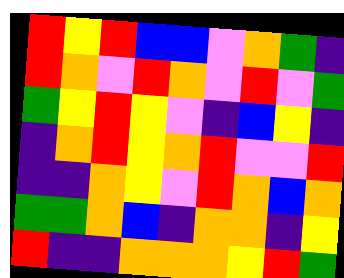[["red", "yellow", "red", "blue", "blue", "violet", "orange", "green", "indigo"], ["red", "orange", "violet", "red", "orange", "violet", "red", "violet", "green"], ["green", "yellow", "red", "yellow", "violet", "indigo", "blue", "yellow", "indigo"], ["indigo", "orange", "red", "yellow", "orange", "red", "violet", "violet", "red"], ["indigo", "indigo", "orange", "yellow", "violet", "red", "orange", "blue", "orange"], ["green", "green", "orange", "blue", "indigo", "orange", "orange", "indigo", "yellow"], ["red", "indigo", "indigo", "orange", "orange", "orange", "yellow", "red", "green"]]